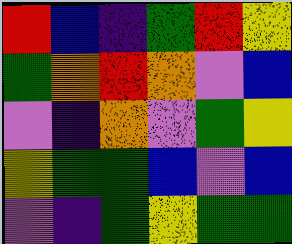[["red", "blue", "indigo", "green", "red", "yellow"], ["green", "orange", "red", "orange", "violet", "blue"], ["violet", "indigo", "orange", "violet", "green", "yellow"], ["yellow", "green", "green", "blue", "violet", "blue"], ["violet", "indigo", "green", "yellow", "green", "green"]]